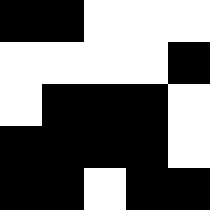[["black", "black", "white", "white", "white"], ["white", "white", "white", "white", "black"], ["white", "black", "black", "black", "white"], ["black", "black", "black", "black", "white"], ["black", "black", "white", "black", "black"]]